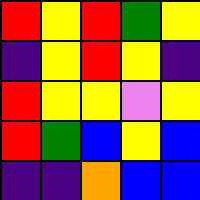[["red", "yellow", "red", "green", "yellow"], ["indigo", "yellow", "red", "yellow", "indigo"], ["red", "yellow", "yellow", "violet", "yellow"], ["red", "green", "blue", "yellow", "blue"], ["indigo", "indigo", "orange", "blue", "blue"]]